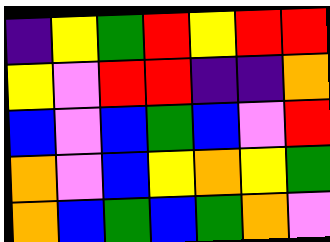[["indigo", "yellow", "green", "red", "yellow", "red", "red"], ["yellow", "violet", "red", "red", "indigo", "indigo", "orange"], ["blue", "violet", "blue", "green", "blue", "violet", "red"], ["orange", "violet", "blue", "yellow", "orange", "yellow", "green"], ["orange", "blue", "green", "blue", "green", "orange", "violet"]]